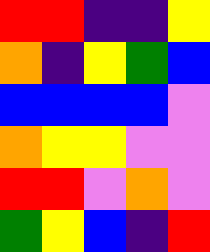[["red", "red", "indigo", "indigo", "yellow"], ["orange", "indigo", "yellow", "green", "blue"], ["blue", "blue", "blue", "blue", "violet"], ["orange", "yellow", "yellow", "violet", "violet"], ["red", "red", "violet", "orange", "violet"], ["green", "yellow", "blue", "indigo", "red"]]